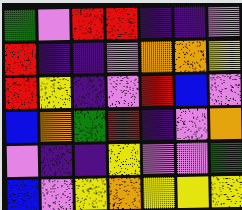[["green", "violet", "red", "red", "indigo", "indigo", "violet"], ["red", "indigo", "indigo", "violet", "orange", "orange", "yellow"], ["red", "yellow", "indigo", "violet", "red", "blue", "violet"], ["blue", "orange", "green", "red", "indigo", "violet", "orange"], ["violet", "indigo", "indigo", "yellow", "violet", "violet", "green"], ["blue", "violet", "yellow", "orange", "yellow", "yellow", "yellow"]]